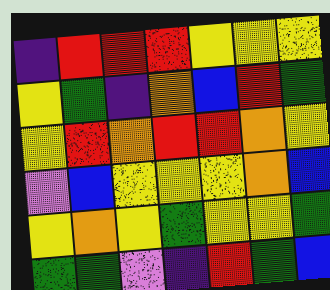[["indigo", "red", "red", "red", "yellow", "yellow", "yellow"], ["yellow", "green", "indigo", "orange", "blue", "red", "green"], ["yellow", "red", "orange", "red", "red", "orange", "yellow"], ["violet", "blue", "yellow", "yellow", "yellow", "orange", "blue"], ["yellow", "orange", "yellow", "green", "yellow", "yellow", "green"], ["green", "green", "violet", "indigo", "red", "green", "blue"]]